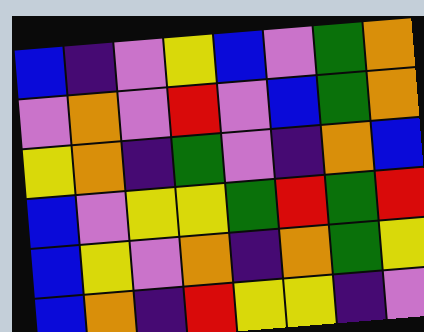[["blue", "indigo", "violet", "yellow", "blue", "violet", "green", "orange"], ["violet", "orange", "violet", "red", "violet", "blue", "green", "orange"], ["yellow", "orange", "indigo", "green", "violet", "indigo", "orange", "blue"], ["blue", "violet", "yellow", "yellow", "green", "red", "green", "red"], ["blue", "yellow", "violet", "orange", "indigo", "orange", "green", "yellow"], ["blue", "orange", "indigo", "red", "yellow", "yellow", "indigo", "violet"]]